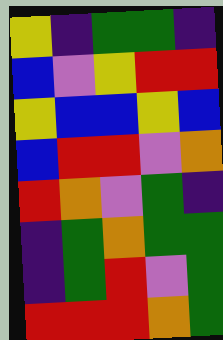[["yellow", "indigo", "green", "green", "indigo"], ["blue", "violet", "yellow", "red", "red"], ["yellow", "blue", "blue", "yellow", "blue"], ["blue", "red", "red", "violet", "orange"], ["red", "orange", "violet", "green", "indigo"], ["indigo", "green", "orange", "green", "green"], ["indigo", "green", "red", "violet", "green"], ["red", "red", "red", "orange", "green"]]